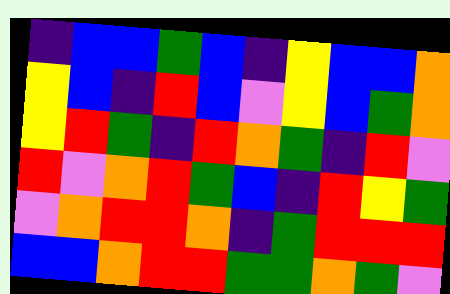[["indigo", "blue", "blue", "green", "blue", "indigo", "yellow", "blue", "blue", "orange"], ["yellow", "blue", "indigo", "red", "blue", "violet", "yellow", "blue", "green", "orange"], ["yellow", "red", "green", "indigo", "red", "orange", "green", "indigo", "red", "violet"], ["red", "violet", "orange", "red", "green", "blue", "indigo", "red", "yellow", "green"], ["violet", "orange", "red", "red", "orange", "indigo", "green", "red", "red", "red"], ["blue", "blue", "orange", "red", "red", "green", "green", "orange", "green", "violet"]]